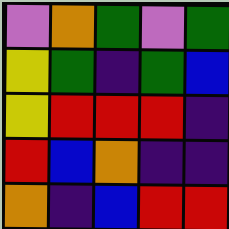[["violet", "orange", "green", "violet", "green"], ["yellow", "green", "indigo", "green", "blue"], ["yellow", "red", "red", "red", "indigo"], ["red", "blue", "orange", "indigo", "indigo"], ["orange", "indigo", "blue", "red", "red"]]